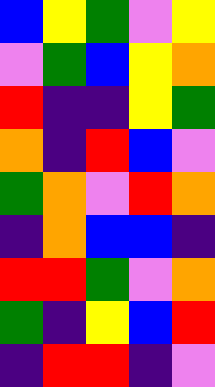[["blue", "yellow", "green", "violet", "yellow"], ["violet", "green", "blue", "yellow", "orange"], ["red", "indigo", "indigo", "yellow", "green"], ["orange", "indigo", "red", "blue", "violet"], ["green", "orange", "violet", "red", "orange"], ["indigo", "orange", "blue", "blue", "indigo"], ["red", "red", "green", "violet", "orange"], ["green", "indigo", "yellow", "blue", "red"], ["indigo", "red", "red", "indigo", "violet"]]